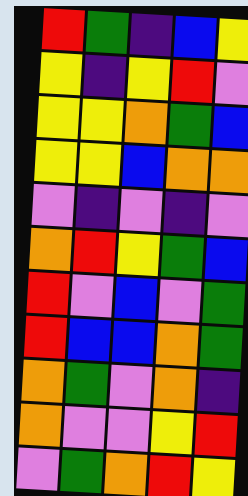[["red", "green", "indigo", "blue", "yellow"], ["yellow", "indigo", "yellow", "red", "violet"], ["yellow", "yellow", "orange", "green", "blue"], ["yellow", "yellow", "blue", "orange", "orange"], ["violet", "indigo", "violet", "indigo", "violet"], ["orange", "red", "yellow", "green", "blue"], ["red", "violet", "blue", "violet", "green"], ["red", "blue", "blue", "orange", "green"], ["orange", "green", "violet", "orange", "indigo"], ["orange", "violet", "violet", "yellow", "red"], ["violet", "green", "orange", "red", "yellow"]]